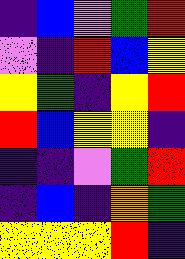[["indigo", "blue", "violet", "green", "red"], ["violet", "indigo", "red", "blue", "yellow"], ["yellow", "green", "indigo", "yellow", "red"], ["red", "blue", "yellow", "yellow", "indigo"], ["indigo", "indigo", "violet", "green", "red"], ["indigo", "blue", "indigo", "orange", "green"], ["yellow", "yellow", "yellow", "red", "indigo"]]